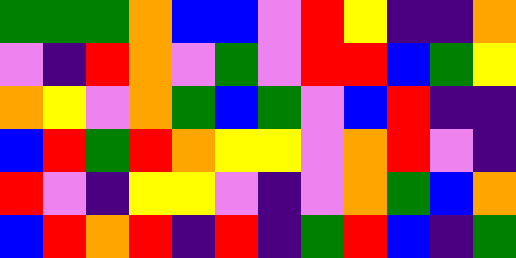[["green", "green", "green", "orange", "blue", "blue", "violet", "red", "yellow", "indigo", "indigo", "orange"], ["violet", "indigo", "red", "orange", "violet", "green", "violet", "red", "red", "blue", "green", "yellow"], ["orange", "yellow", "violet", "orange", "green", "blue", "green", "violet", "blue", "red", "indigo", "indigo"], ["blue", "red", "green", "red", "orange", "yellow", "yellow", "violet", "orange", "red", "violet", "indigo"], ["red", "violet", "indigo", "yellow", "yellow", "violet", "indigo", "violet", "orange", "green", "blue", "orange"], ["blue", "red", "orange", "red", "indigo", "red", "indigo", "green", "red", "blue", "indigo", "green"]]